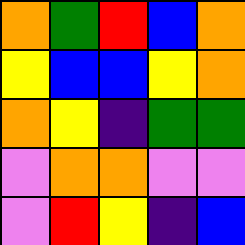[["orange", "green", "red", "blue", "orange"], ["yellow", "blue", "blue", "yellow", "orange"], ["orange", "yellow", "indigo", "green", "green"], ["violet", "orange", "orange", "violet", "violet"], ["violet", "red", "yellow", "indigo", "blue"]]